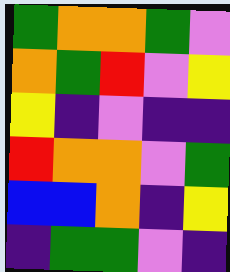[["green", "orange", "orange", "green", "violet"], ["orange", "green", "red", "violet", "yellow"], ["yellow", "indigo", "violet", "indigo", "indigo"], ["red", "orange", "orange", "violet", "green"], ["blue", "blue", "orange", "indigo", "yellow"], ["indigo", "green", "green", "violet", "indigo"]]